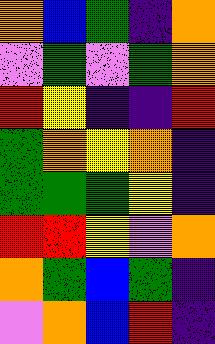[["orange", "blue", "green", "indigo", "orange"], ["violet", "green", "violet", "green", "orange"], ["red", "yellow", "indigo", "indigo", "red"], ["green", "orange", "yellow", "orange", "indigo"], ["green", "green", "green", "yellow", "indigo"], ["red", "red", "yellow", "violet", "orange"], ["orange", "green", "blue", "green", "indigo"], ["violet", "orange", "blue", "red", "indigo"]]